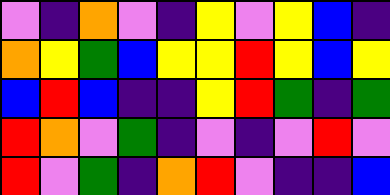[["violet", "indigo", "orange", "violet", "indigo", "yellow", "violet", "yellow", "blue", "indigo"], ["orange", "yellow", "green", "blue", "yellow", "yellow", "red", "yellow", "blue", "yellow"], ["blue", "red", "blue", "indigo", "indigo", "yellow", "red", "green", "indigo", "green"], ["red", "orange", "violet", "green", "indigo", "violet", "indigo", "violet", "red", "violet"], ["red", "violet", "green", "indigo", "orange", "red", "violet", "indigo", "indigo", "blue"]]